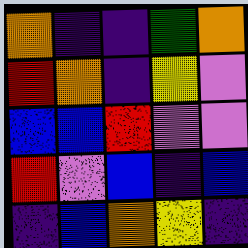[["orange", "indigo", "indigo", "green", "orange"], ["red", "orange", "indigo", "yellow", "violet"], ["blue", "blue", "red", "violet", "violet"], ["red", "violet", "blue", "indigo", "blue"], ["indigo", "blue", "orange", "yellow", "indigo"]]